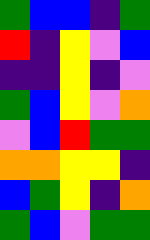[["green", "blue", "blue", "indigo", "green"], ["red", "indigo", "yellow", "violet", "blue"], ["indigo", "indigo", "yellow", "indigo", "violet"], ["green", "blue", "yellow", "violet", "orange"], ["violet", "blue", "red", "green", "green"], ["orange", "orange", "yellow", "yellow", "indigo"], ["blue", "green", "yellow", "indigo", "orange"], ["green", "blue", "violet", "green", "green"]]